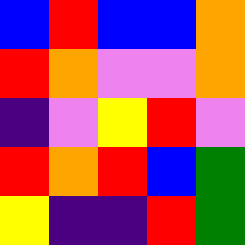[["blue", "red", "blue", "blue", "orange"], ["red", "orange", "violet", "violet", "orange"], ["indigo", "violet", "yellow", "red", "violet"], ["red", "orange", "red", "blue", "green"], ["yellow", "indigo", "indigo", "red", "green"]]